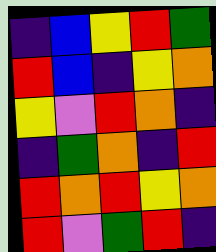[["indigo", "blue", "yellow", "red", "green"], ["red", "blue", "indigo", "yellow", "orange"], ["yellow", "violet", "red", "orange", "indigo"], ["indigo", "green", "orange", "indigo", "red"], ["red", "orange", "red", "yellow", "orange"], ["red", "violet", "green", "red", "indigo"]]